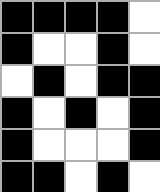[["black", "black", "black", "black", "white"], ["black", "white", "white", "black", "white"], ["white", "black", "white", "black", "black"], ["black", "white", "black", "white", "black"], ["black", "white", "white", "white", "black"], ["black", "black", "white", "black", "white"]]